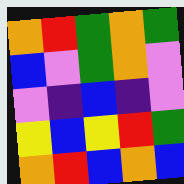[["orange", "red", "green", "orange", "green"], ["blue", "violet", "green", "orange", "violet"], ["violet", "indigo", "blue", "indigo", "violet"], ["yellow", "blue", "yellow", "red", "green"], ["orange", "red", "blue", "orange", "blue"]]